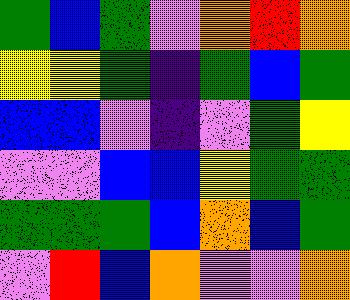[["green", "blue", "green", "violet", "orange", "red", "orange"], ["yellow", "yellow", "green", "indigo", "green", "blue", "green"], ["blue", "blue", "violet", "indigo", "violet", "green", "yellow"], ["violet", "violet", "blue", "blue", "yellow", "green", "green"], ["green", "green", "green", "blue", "orange", "blue", "green"], ["violet", "red", "blue", "orange", "violet", "violet", "orange"]]